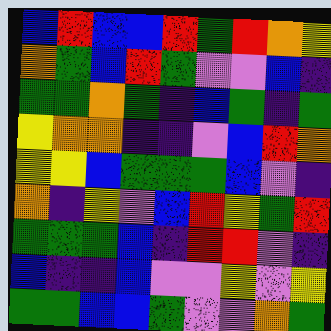[["blue", "red", "blue", "blue", "red", "green", "red", "orange", "yellow"], ["orange", "green", "blue", "red", "green", "violet", "violet", "blue", "indigo"], ["green", "green", "orange", "green", "indigo", "blue", "green", "indigo", "green"], ["yellow", "orange", "orange", "indigo", "indigo", "violet", "blue", "red", "orange"], ["yellow", "yellow", "blue", "green", "green", "green", "blue", "violet", "indigo"], ["orange", "indigo", "yellow", "violet", "blue", "red", "yellow", "green", "red"], ["green", "green", "green", "blue", "indigo", "red", "red", "violet", "indigo"], ["blue", "indigo", "indigo", "blue", "violet", "violet", "yellow", "violet", "yellow"], ["green", "green", "blue", "blue", "green", "violet", "violet", "orange", "green"]]